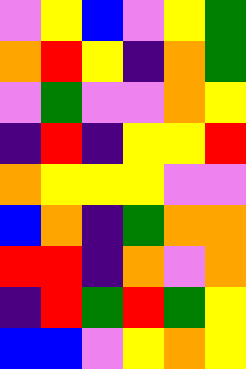[["violet", "yellow", "blue", "violet", "yellow", "green"], ["orange", "red", "yellow", "indigo", "orange", "green"], ["violet", "green", "violet", "violet", "orange", "yellow"], ["indigo", "red", "indigo", "yellow", "yellow", "red"], ["orange", "yellow", "yellow", "yellow", "violet", "violet"], ["blue", "orange", "indigo", "green", "orange", "orange"], ["red", "red", "indigo", "orange", "violet", "orange"], ["indigo", "red", "green", "red", "green", "yellow"], ["blue", "blue", "violet", "yellow", "orange", "yellow"]]